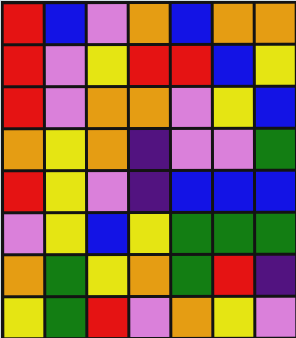[["red", "blue", "violet", "orange", "blue", "orange", "orange"], ["red", "violet", "yellow", "red", "red", "blue", "yellow"], ["red", "violet", "orange", "orange", "violet", "yellow", "blue"], ["orange", "yellow", "orange", "indigo", "violet", "violet", "green"], ["red", "yellow", "violet", "indigo", "blue", "blue", "blue"], ["violet", "yellow", "blue", "yellow", "green", "green", "green"], ["orange", "green", "yellow", "orange", "green", "red", "indigo"], ["yellow", "green", "red", "violet", "orange", "yellow", "violet"]]